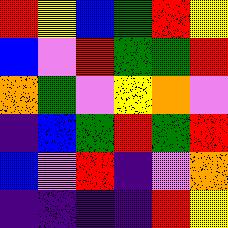[["red", "yellow", "blue", "green", "red", "yellow"], ["blue", "violet", "red", "green", "green", "red"], ["orange", "green", "violet", "yellow", "orange", "violet"], ["indigo", "blue", "green", "red", "green", "red"], ["blue", "violet", "red", "indigo", "violet", "orange"], ["indigo", "indigo", "indigo", "indigo", "red", "yellow"]]